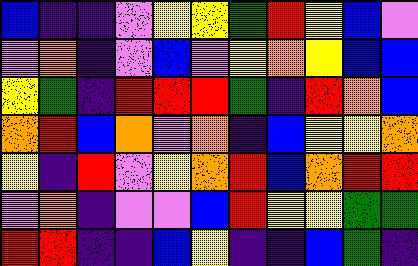[["blue", "indigo", "indigo", "violet", "yellow", "yellow", "green", "red", "yellow", "blue", "violet"], ["violet", "orange", "indigo", "violet", "blue", "violet", "yellow", "orange", "yellow", "blue", "blue"], ["yellow", "green", "indigo", "red", "red", "red", "green", "indigo", "red", "orange", "blue"], ["orange", "red", "blue", "orange", "violet", "orange", "indigo", "blue", "yellow", "yellow", "orange"], ["yellow", "indigo", "red", "violet", "yellow", "orange", "red", "blue", "orange", "red", "red"], ["violet", "orange", "indigo", "violet", "violet", "blue", "red", "yellow", "yellow", "green", "green"], ["red", "red", "indigo", "indigo", "blue", "yellow", "indigo", "indigo", "blue", "green", "indigo"]]